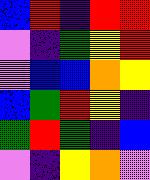[["blue", "red", "indigo", "red", "red"], ["violet", "indigo", "green", "yellow", "red"], ["violet", "blue", "blue", "orange", "yellow"], ["blue", "green", "red", "yellow", "indigo"], ["green", "red", "green", "indigo", "blue"], ["violet", "indigo", "yellow", "orange", "violet"]]